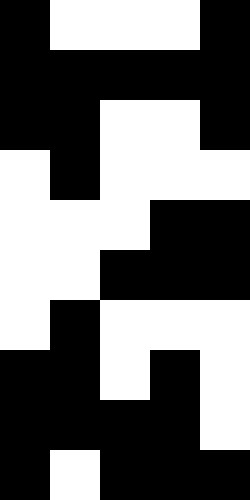[["black", "white", "white", "white", "black"], ["black", "black", "black", "black", "black"], ["black", "black", "white", "white", "black"], ["white", "black", "white", "white", "white"], ["white", "white", "white", "black", "black"], ["white", "white", "black", "black", "black"], ["white", "black", "white", "white", "white"], ["black", "black", "white", "black", "white"], ["black", "black", "black", "black", "white"], ["black", "white", "black", "black", "black"]]